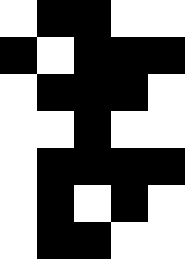[["white", "black", "black", "white", "white"], ["black", "white", "black", "black", "black"], ["white", "black", "black", "black", "white"], ["white", "white", "black", "white", "white"], ["white", "black", "black", "black", "black"], ["white", "black", "white", "black", "white"], ["white", "black", "black", "white", "white"]]